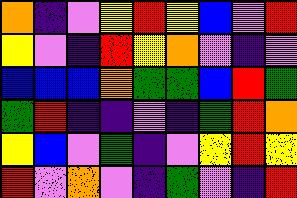[["orange", "indigo", "violet", "yellow", "red", "yellow", "blue", "violet", "red"], ["yellow", "violet", "indigo", "red", "yellow", "orange", "violet", "indigo", "violet"], ["blue", "blue", "blue", "orange", "green", "green", "blue", "red", "green"], ["green", "red", "indigo", "indigo", "violet", "indigo", "green", "red", "orange"], ["yellow", "blue", "violet", "green", "indigo", "violet", "yellow", "red", "yellow"], ["red", "violet", "orange", "violet", "indigo", "green", "violet", "indigo", "red"]]